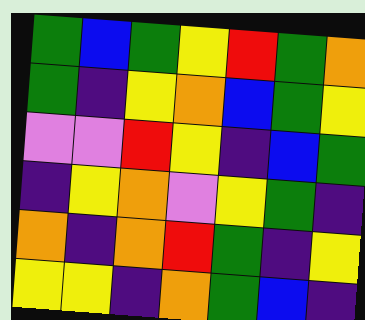[["green", "blue", "green", "yellow", "red", "green", "orange"], ["green", "indigo", "yellow", "orange", "blue", "green", "yellow"], ["violet", "violet", "red", "yellow", "indigo", "blue", "green"], ["indigo", "yellow", "orange", "violet", "yellow", "green", "indigo"], ["orange", "indigo", "orange", "red", "green", "indigo", "yellow"], ["yellow", "yellow", "indigo", "orange", "green", "blue", "indigo"]]